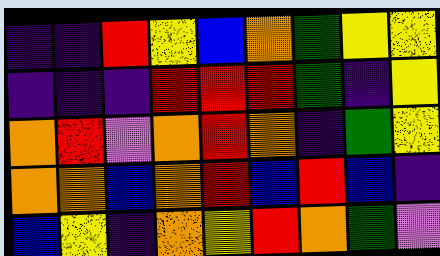[["indigo", "indigo", "red", "yellow", "blue", "orange", "green", "yellow", "yellow"], ["indigo", "indigo", "indigo", "red", "red", "red", "green", "indigo", "yellow"], ["orange", "red", "violet", "orange", "red", "orange", "indigo", "green", "yellow"], ["orange", "orange", "blue", "orange", "red", "blue", "red", "blue", "indigo"], ["blue", "yellow", "indigo", "orange", "yellow", "red", "orange", "green", "violet"]]